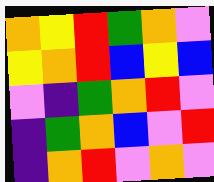[["orange", "yellow", "red", "green", "orange", "violet"], ["yellow", "orange", "red", "blue", "yellow", "blue"], ["violet", "indigo", "green", "orange", "red", "violet"], ["indigo", "green", "orange", "blue", "violet", "red"], ["indigo", "orange", "red", "violet", "orange", "violet"]]